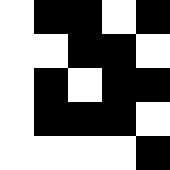[["white", "black", "black", "white", "black"], ["white", "white", "black", "black", "white"], ["white", "black", "white", "black", "black"], ["white", "black", "black", "black", "white"], ["white", "white", "white", "white", "black"]]